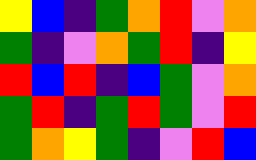[["yellow", "blue", "indigo", "green", "orange", "red", "violet", "orange"], ["green", "indigo", "violet", "orange", "green", "red", "indigo", "yellow"], ["red", "blue", "red", "indigo", "blue", "green", "violet", "orange"], ["green", "red", "indigo", "green", "red", "green", "violet", "red"], ["green", "orange", "yellow", "green", "indigo", "violet", "red", "blue"]]